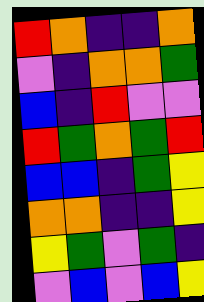[["red", "orange", "indigo", "indigo", "orange"], ["violet", "indigo", "orange", "orange", "green"], ["blue", "indigo", "red", "violet", "violet"], ["red", "green", "orange", "green", "red"], ["blue", "blue", "indigo", "green", "yellow"], ["orange", "orange", "indigo", "indigo", "yellow"], ["yellow", "green", "violet", "green", "indigo"], ["violet", "blue", "violet", "blue", "yellow"]]